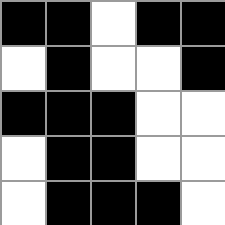[["black", "black", "white", "black", "black"], ["white", "black", "white", "white", "black"], ["black", "black", "black", "white", "white"], ["white", "black", "black", "white", "white"], ["white", "black", "black", "black", "white"]]